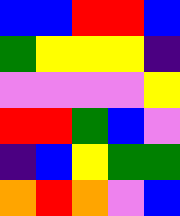[["blue", "blue", "red", "red", "blue"], ["green", "yellow", "yellow", "yellow", "indigo"], ["violet", "violet", "violet", "violet", "yellow"], ["red", "red", "green", "blue", "violet"], ["indigo", "blue", "yellow", "green", "green"], ["orange", "red", "orange", "violet", "blue"]]